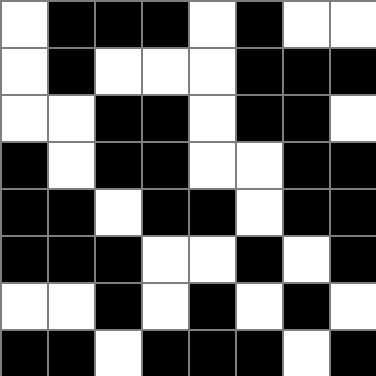[["white", "black", "black", "black", "white", "black", "white", "white"], ["white", "black", "white", "white", "white", "black", "black", "black"], ["white", "white", "black", "black", "white", "black", "black", "white"], ["black", "white", "black", "black", "white", "white", "black", "black"], ["black", "black", "white", "black", "black", "white", "black", "black"], ["black", "black", "black", "white", "white", "black", "white", "black"], ["white", "white", "black", "white", "black", "white", "black", "white"], ["black", "black", "white", "black", "black", "black", "white", "black"]]